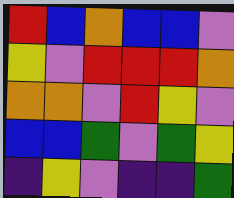[["red", "blue", "orange", "blue", "blue", "violet"], ["yellow", "violet", "red", "red", "red", "orange"], ["orange", "orange", "violet", "red", "yellow", "violet"], ["blue", "blue", "green", "violet", "green", "yellow"], ["indigo", "yellow", "violet", "indigo", "indigo", "green"]]